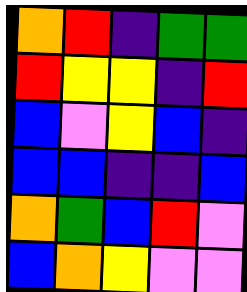[["orange", "red", "indigo", "green", "green"], ["red", "yellow", "yellow", "indigo", "red"], ["blue", "violet", "yellow", "blue", "indigo"], ["blue", "blue", "indigo", "indigo", "blue"], ["orange", "green", "blue", "red", "violet"], ["blue", "orange", "yellow", "violet", "violet"]]